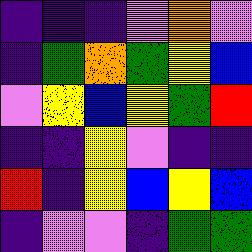[["indigo", "indigo", "indigo", "violet", "orange", "violet"], ["indigo", "green", "orange", "green", "yellow", "blue"], ["violet", "yellow", "blue", "yellow", "green", "red"], ["indigo", "indigo", "yellow", "violet", "indigo", "indigo"], ["red", "indigo", "yellow", "blue", "yellow", "blue"], ["indigo", "violet", "violet", "indigo", "green", "green"]]